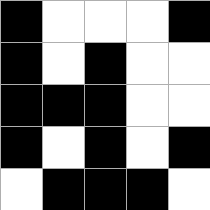[["black", "white", "white", "white", "black"], ["black", "white", "black", "white", "white"], ["black", "black", "black", "white", "white"], ["black", "white", "black", "white", "black"], ["white", "black", "black", "black", "white"]]